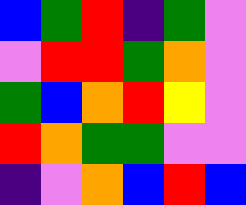[["blue", "green", "red", "indigo", "green", "violet"], ["violet", "red", "red", "green", "orange", "violet"], ["green", "blue", "orange", "red", "yellow", "violet"], ["red", "orange", "green", "green", "violet", "violet"], ["indigo", "violet", "orange", "blue", "red", "blue"]]